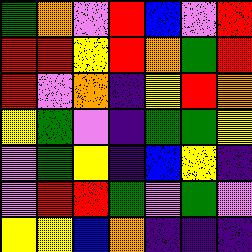[["green", "orange", "violet", "red", "blue", "violet", "red"], ["red", "red", "yellow", "red", "orange", "green", "red"], ["red", "violet", "orange", "indigo", "yellow", "red", "orange"], ["yellow", "green", "violet", "indigo", "green", "green", "yellow"], ["violet", "green", "yellow", "indigo", "blue", "yellow", "indigo"], ["violet", "red", "red", "green", "violet", "green", "violet"], ["yellow", "yellow", "blue", "orange", "indigo", "indigo", "indigo"]]